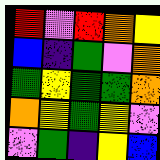[["red", "violet", "red", "orange", "yellow"], ["blue", "indigo", "green", "violet", "orange"], ["green", "yellow", "green", "green", "orange"], ["orange", "yellow", "green", "yellow", "violet"], ["violet", "green", "indigo", "yellow", "blue"]]